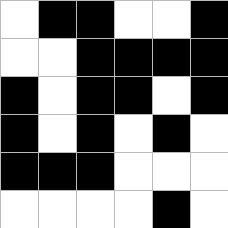[["white", "black", "black", "white", "white", "black"], ["white", "white", "black", "black", "black", "black"], ["black", "white", "black", "black", "white", "black"], ["black", "white", "black", "white", "black", "white"], ["black", "black", "black", "white", "white", "white"], ["white", "white", "white", "white", "black", "white"]]